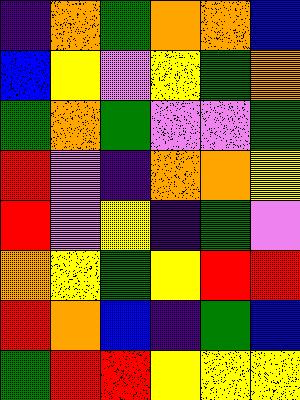[["indigo", "orange", "green", "orange", "orange", "blue"], ["blue", "yellow", "violet", "yellow", "green", "orange"], ["green", "orange", "green", "violet", "violet", "green"], ["red", "violet", "indigo", "orange", "orange", "yellow"], ["red", "violet", "yellow", "indigo", "green", "violet"], ["orange", "yellow", "green", "yellow", "red", "red"], ["red", "orange", "blue", "indigo", "green", "blue"], ["green", "red", "red", "yellow", "yellow", "yellow"]]